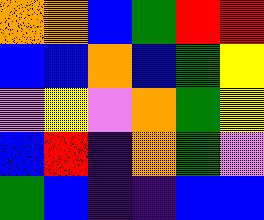[["orange", "orange", "blue", "green", "red", "red"], ["blue", "blue", "orange", "blue", "green", "yellow"], ["violet", "yellow", "violet", "orange", "green", "yellow"], ["blue", "red", "indigo", "orange", "green", "violet"], ["green", "blue", "indigo", "indigo", "blue", "blue"]]